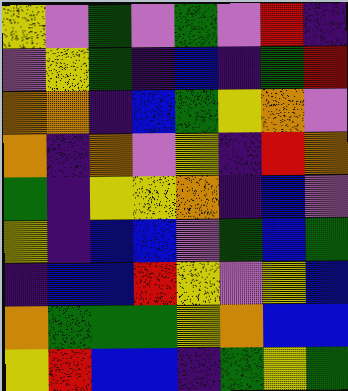[["yellow", "violet", "green", "violet", "green", "violet", "red", "indigo"], ["violet", "yellow", "green", "indigo", "blue", "indigo", "green", "red"], ["orange", "orange", "indigo", "blue", "green", "yellow", "orange", "violet"], ["orange", "indigo", "orange", "violet", "yellow", "indigo", "red", "orange"], ["green", "indigo", "yellow", "yellow", "orange", "indigo", "blue", "violet"], ["yellow", "indigo", "blue", "blue", "violet", "green", "blue", "green"], ["indigo", "blue", "blue", "red", "yellow", "violet", "yellow", "blue"], ["orange", "green", "green", "green", "yellow", "orange", "blue", "blue"], ["yellow", "red", "blue", "blue", "indigo", "green", "yellow", "green"]]